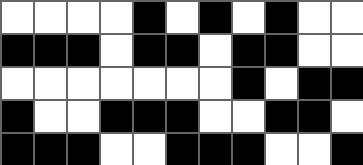[["white", "white", "white", "white", "black", "white", "black", "white", "black", "white", "white"], ["black", "black", "black", "white", "black", "black", "white", "black", "black", "white", "white"], ["white", "white", "white", "white", "white", "white", "white", "black", "white", "black", "black"], ["black", "white", "white", "black", "black", "black", "white", "white", "black", "black", "white"], ["black", "black", "black", "white", "white", "black", "black", "black", "white", "white", "black"]]